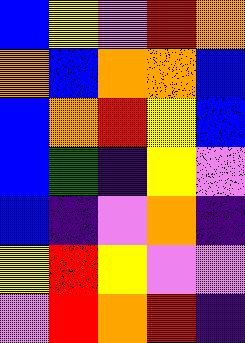[["blue", "yellow", "violet", "red", "orange"], ["orange", "blue", "orange", "orange", "blue"], ["blue", "orange", "red", "yellow", "blue"], ["blue", "green", "indigo", "yellow", "violet"], ["blue", "indigo", "violet", "orange", "indigo"], ["yellow", "red", "yellow", "violet", "violet"], ["violet", "red", "orange", "red", "indigo"]]